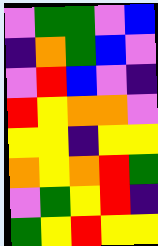[["violet", "green", "green", "violet", "blue"], ["indigo", "orange", "green", "blue", "violet"], ["violet", "red", "blue", "violet", "indigo"], ["red", "yellow", "orange", "orange", "violet"], ["yellow", "yellow", "indigo", "yellow", "yellow"], ["orange", "yellow", "orange", "red", "green"], ["violet", "green", "yellow", "red", "indigo"], ["green", "yellow", "red", "yellow", "yellow"]]